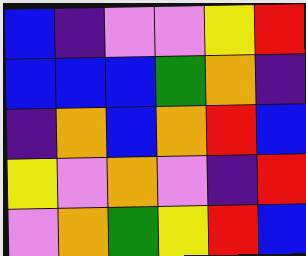[["blue", "indigo", "violet", "violet", "yellow", "red"], ["blue", "blue", "blue", "green", "orange", "indigo"], ["indigo", "orange", "blue", "orange", "red", "blue"], ["yellow", "violet", "orange", "violet", "indigo", "red"], ["violet", "orange", "green", "yellow", "red", "blue"]]